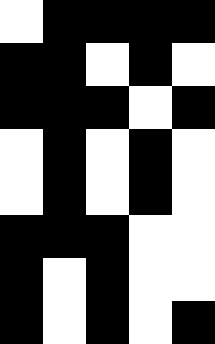[["white", "black", "black", "black", "black"], ["black", "black", "white", "black", "white"], ["black", "black", "black", "white", "black"], ["white", "black", "white", "black", "white"], ["white", "black", "white", "black", "white"], ["black", "black", "black", "white", "white"], ["black", "white", "black", "white", "white"], ["black", "white", "black", "white", "black"]]